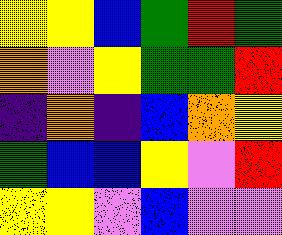[["yellow", "yellow", "blue", "green", "red", "green"], ["orange", "violet", "yellow", "green", "green", "red"], ["indigo", "orange", "indigo", "blue", "orange", "yellow"], ["green", "blue", "blue", "yellow", "violet", "red"], ["yellow", "yellow", "violet", "blue", "violet", "violet"]]